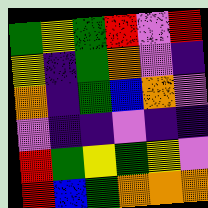[["green", "yellow", "green", "red", "violet", "red"], ["yellow", "indigo", "green", "orange", "violet", "indigo"], ["orange", "indigo", "green", "blue", "orange", "violet"], ["violet", "indigo", "indigo", "violet", "indigo", "indigo"], ["red", "green", "yellow", "green", "yellow", "violet"], ["red", "blue", "green", "orange", "orange", "orange"]]